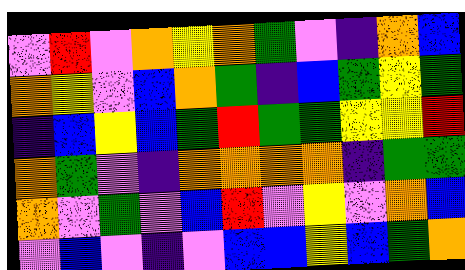[["violet", "red", "violet", "orange", "yellow", "orange", "green", "violet", "indigo", "orange", "blue"], ["orange", "yellow", "violet", "blue", "orange", "green", "indigo", "blue", "green", "yellow", "green"], ["indigo", "blue", "yellow", "blue", "green", "red", "green", "green", "yellow", "yellow", "red"], ["orange", "green", "violet", "indigo", "orange", "orange", "orange", "orange", "indigo", "green", "green"], ["orange", "violet", "green", "violet", "blue", "red", "violet", "yellow", "violet", "orange", "blue"], ["violet", "blue", "violet", "indigo", "violet", "blue", "blue", "yellow", "blue", "green", "orange"]]